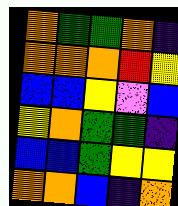[["orange", "green", "green", "orange", "indigo"], ["orange", "orange", "orange", "red", "yellow"], ["blue", "blue", "yellow", "violet", "blue"], ["yellow", "orange", "green", "green", "indigo"], ["blue", "blue", "green", "yellow", "yellow"], ["orange", "orange", "blue", "indigo", "orange"]]